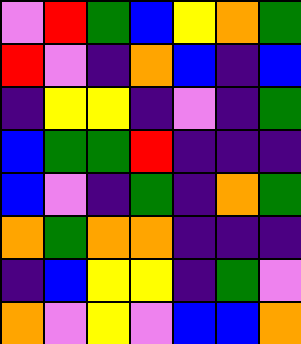[["violet", "red", "green", "blue", "yellow", "orange", "green"], ["red", "violet", "indigo", "orange", "blue", "indigo", "blue"], ["indigo", "yellow", "yellow", "indigo", "violet", "indigo", "green"], ["blue", "green", "green", "red", "indigo", "indigo", "indigo"], ["blue", "violet", "indigo", "green", "indigo", "orange", "green"], ["orange", "green", "orange", "orange", "indigo", "indigo", "indigo"], ["indigo", "blue", "yellow", "yellow", "indigo", "green", "violet"], ["orange", "violet", "yellow", "violet", "blue", "blue", "orange"]]